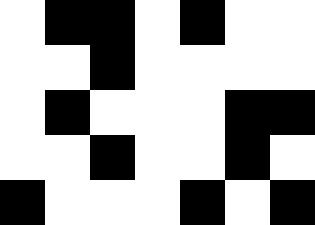[["white", "black", "black", "white", "black", "white", "white"], ["white", "white", "black", "white", "white", "white", "white"], ["white", "black", "white", "white", "white", "black", "black"], ["white", "white", "black", "white", "white", "black", "white"], ["black", "white", "white", "white", "black", "white", "black"]]